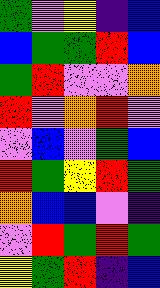[["green", "violet", "yellow", "indigo", "blue"], ["blue", "green", "green", "red", "blue"], ["green", "red", "violet", "violet", "orange"], ["red", "violet", "orange", "red", "violet"], ["violet", "blue", "violet", "green", "blue"], ["red", "green", "yellow", "red", "green"], ["orange", "blue", "blue", "violet", "indigo"], ["violet", "red", "green", "red", "green"], ["yellow", "green", "red", "indigo", "blue"]]